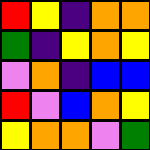[["red", "yellow", "indigo", "orange", "orange"], ["green", "indigo", "yellow", "orange", "yellow"], ["violet", "orange", "indigo", "blue", "blue"], ["red", "violet", "blue", "orange", "yellow"], ["yellow", "orange", "orange", "violet", "green"]]